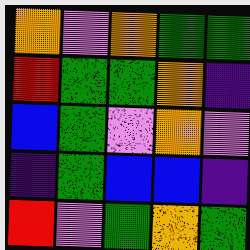[["orange", "violet", "orange", "green", "green"], ["red", "green", "green", "orange", "indigo"], ["blue", "green", "violet", "orange", "violet"], ["indigo", "green", "blue", "blue", "indigo"], ["red", "violet", "green", "orange", "green"]]